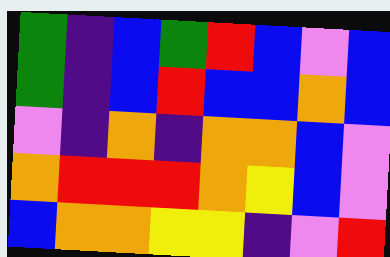[["green", "indigo", "blue", "green", "red", "blue", "violet", "blue"], ["green", "indigo", "blue", "red", "blue", "blue", "orange", "blue"], ["violet", "indigo", "orange", "indigo", "orange", "orange", "blue", "violet"], ["orange", "red", "red", "red", "orange", "yellow", "blue", "violet"], ["blue", "orange", "orange", "yellow", "yellow", "indigo", "violet", "red"]]